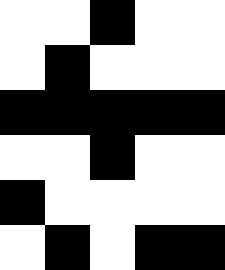[["white", "white", "black", "white", "white"], ["white", "black", "white", "white", "white"], ["black", "black", "black", "black", "black"], ["white", "white", "black", "white", "white"], ["black", "white", "white", "white", "white"], ["white", "black", "white", "black", "black"]]